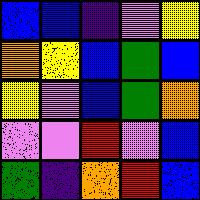[["blue", "blue", "indigo", "violet", "yellow"], ["orange", "yellow", "blue", "green", "blue"], ["yellow", "violet", "blue", "green", "orange"], ["violet", "violet", "red", "violet", "blue"], ["green", "indigo", "orange", "red", "blue"]]